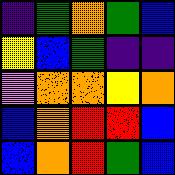[["indigo", "green", "orange", "green", "blue"], ["yellow", "blue", "green", "indigo", "indigo"], ["violet", "orange", "orange", "yellow", "orange"], ["blue", "orange", "red", "red", "blue"], ["blue", "orange", "red", "green", "blue"]]